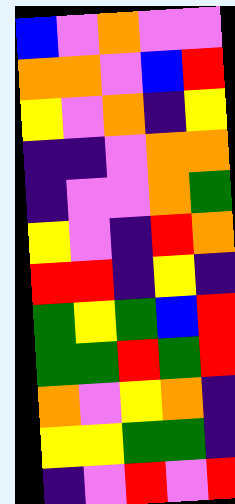[["blue", "violet", "orange", "violet", "violet"], ["orange", "orange", "violet", "blue", "red"], ["yellow", "violet", "orange", "indigo", "yellow"], ["indigo", "indigo", "violet", "orange", "orange"], ["indigo", "violet", "violet", "orange", "green"], ["yellow", "violet", "indigo", "red", "orange"], ["red", "red", "indigo", "yellow", "indigo"], ["green", "yellow", "green", "blue", "red"], ["green", "green", "red", "green", "red"], ["orange", "violet", "yellow", "orange", "indigo"], ["yellow", "yellow", "green", "green", "indigo"], ["indigo", "violet", "red", "violet", "red"]]